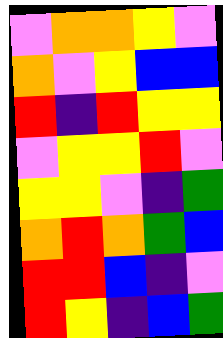[["violet", "orange", "orange", "yellow", "violet"], ["orange", "violet", "yellow", "blue", "blue"], ["red", "indigo", "red", "yellow", "yellow"], ["violet", "yellow", "yellow", "red", "violet"], ["yellow", "yellow", "violet", "indigo", "green"], ["orange", "red", "orange", "green", "blue"], ["red", "red", "blue", "indigo", "violet"], ["red", "yellow", "indigo", "blue", "green"]]